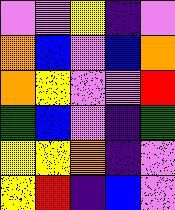[["violet", "violet", "yellow", "indigo", "violet"], ["orange", "blue", "violet", "blue", "orange"], ["orange", "yellow", "violet", "violet", "red"], ["green", "blue", "violet", "indigo", "green"], ["yellow", "yellow", "orange", "indigo", "violet"], ["yellow", "red", "indigo", "blue", "violet"]]